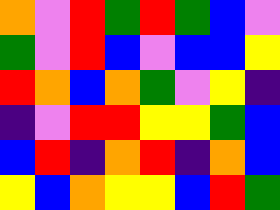[["orange", "violet", "red", "green", "red", "green", "blue", "violet"], ["green", "violet", "red", "blue", "violet", "blue", "blue", "yellow"], ["red", "orange", "blue", "orange", "green", "violet", "yellow", "indigo"], ["indigo", "violet", "red", "red", "yellow", "yellow", "green", "blue"], ["blue", "red", "indigo", "orange", "red", "indigo", "orange", "blue"], ["yellow", "blue", "orange", "yellow", "yellow", "blue", "red", "green"]]